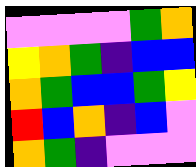[["violet", "violet", "violet", "violet", "green", "orange"], ["yellow", "orange", "green", "indigo", "blue", "blue"], ["orange", "green", "blue", "blue", "green", "yellow"], ["red", "blue", "orange", "indigo", "blue", "violet"], ["orange", "green", "indigo", "violet", "violet", "violet"]]